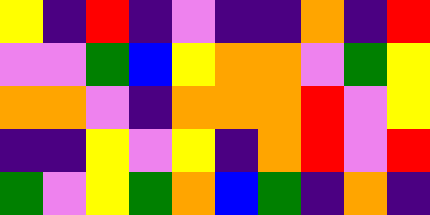[["yellow", "indigo", "red", "indigo", "violet", "indigo", "indigo", "orange", "indigo", "red"], ["violet", "violet", "green", "blue", "yellow", "orange", "orange", "violet", "green", "yellow"], ["orange", "orange", "violet", "indigo", "orange", "orange", "orange", "red", "violet", "yellow"], ["indigo", "indigo", "yellow", "violet", "yellow", "indigo", "orange", "red", "violet", "red"], ["green", "violet", "yellow", "green", "orange", "blue", "green", "indigo", "orange", "indigo"]]